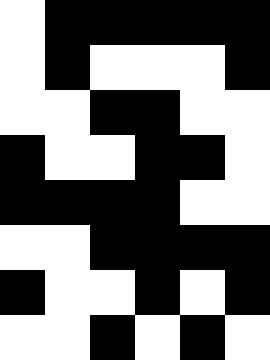[["white", "black", "black", "black", "black", "black"], ["white", "black", "white", "white", "white", "black"], ["white", "white", "black", "black", "white", "white"], ["black", "white", "white", "black", "black", "white"], ["black", "black", "black", "black", "white", "white"], ["white", "white", "black", "black", "black", "black"], ["black", "white", "white", "black", "white", "black"], ["white", "white", "black", "white", "black", "white"]]